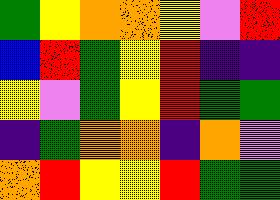[["green", "yellow", "orange", "orange", "yellow", "violet", "red"], ["blue", "red", "green", "yellow", "red", "indigo", "indigo"], ["yellow", "violet", "green", "yellow", "red", "green", "green"], ["indigo", "green", "orange", "orange", "indigo", "orange", "violet"], ["orange", "red", "yellow", "yellow", "red", "green", "green"]]